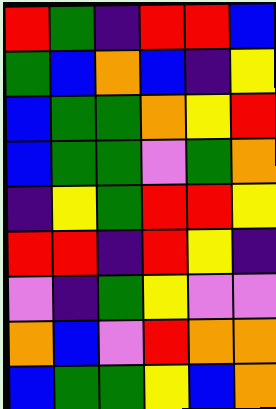[["red", "green", "indigo", "red", "red", "blue"], ["green", "blue", "orange", "blue", "indigo", "yellow"], ["blue", "green", "green", "orange", "yellow", "red"], ["blue", "green", "green", "violet", "green", "orange"], ["indigo", "yellow", "green", "red", "red", "yellow"], ["red", "red", "indigo", "red", "yellow", "indigo"], ["violet", "indigo", "green", "yellow", "violet", "violet"], ["orange", "blue", "violet", "red", "orange", "orange"], ["blue", "green", "green", "yellow", "blue", "orange"]]